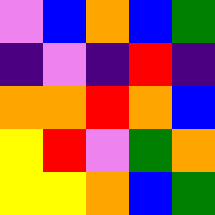[["violet", "blue", "orange", "blue", "green"], ["indigo", "violet", "indigo", "red", "indigo"], ["orange", "orange", "red", "orange", "blue"], ["yellow", "red", "violet", "green", "orange"], ["yellow", "yellow", "orange", "blue", "green"]]